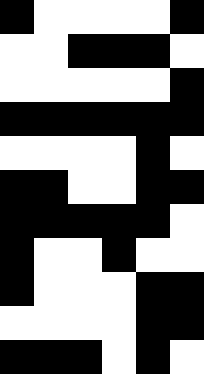[["black", "white", "white", "white", "white", "black"], ["white", "white", "black", "black", "black", "white"], ["white", "white", "white", "white", "white", "black"], ["black", "black", "black", "black", "black", "black"], ["white", "white", "white", "white", "black", "white"], ["black", "black", "white", "white", "black", "black"], ["black", "black", "black", "black", "black", "white"], ["black", "white", "white", "black", "white", "white"], ["black", "white", "white", "white", "black", "black"], ["white", "white", "white", "white", "black", "black"], ["black", "black", "black", "white", "black", "white"]]